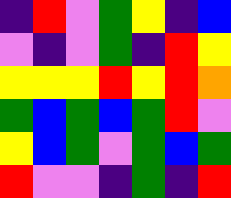[["indigo", "red", "violet", "green", "yellow", "indigo", "blue"], ["violet", "indigo", "violet", "green", "indigo", "red", "yellow"], ["yellow", "yellow", "yellow", "red", "yellow", "red", "orange"], ["green", "blue", "green", "blue", "green", "red", "violet"], ["yellow", "blue", "green", "violet", "green", "blue", "green"], ["red", "violet", "violet", "indigo", "green", "indigo", "red"]]